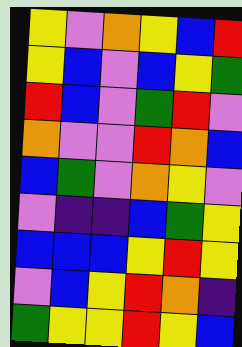[["yellow", "violet", "orange", "yellow", "blue", "red"], ["yellow", "blue", "violet", "blue", "yellow", "green"], ["red", "blue", "violet", "green", "red", "violet"], ["orange", "violet", "violet", "red", "orange", "blue"], ["blue", "green", "violet", "orange", "yellow", "violet"], ["violet", "indigo", "indigo", "blue", "green", "yellow"], ["blue", "blue", "blue", "yellow", "red", "yellow"], ["violet", "blue", "yellow", "red", "orange", "indigo"], ["green", "yellow", "yellow", "red", "yellow", "blue"]]